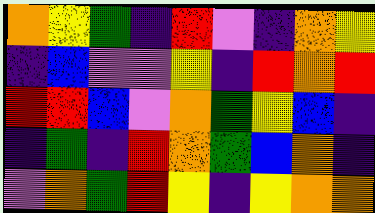[["orange", "yellow", "green", "indigo", "red", "violet", "indigo", "orange", "yellow"], ["indigo", "blue", "violet", "violet", "yellow", "indigo", "red", "orange", "red"], ["red", "red", "blue", "violet", "orange", "green", "yellow", "blue", "indigo"], ["indigo", "green", "indigo", "red", "orange", "green", "blue", "orange", "indigo"], ["violet", "orange", "green", "red", "yellow", "indigo", "yellow", "orange", "orange"]]